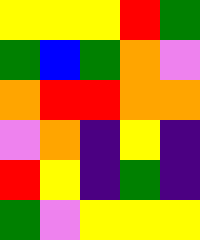[["yellow", "yellow", "yellow", "red", "green"], ["green", "blue", "green", "orange", "violet"], ["orange", "red", "red", "orange", "orange"], ["violet", "orange", "indigo", "yellow", "indigo"], ["red", "yellow", "indigo", "green", "indigo"], ["green", "violet", "yellow", "yellow", "yellow"]]